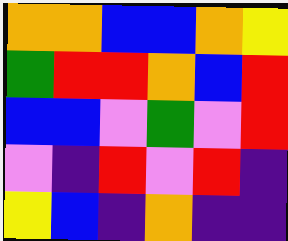[["orange", "orange", "blue", "blue", "orange", "yellow"], ["green", "red", "red", "orange", "blue", "red"], ["blue", "blue", "violet", "green", "violet", "red"], ["violet", "indigo", "red", "violet", "red", "indigo"], ["yellow", "blue", "indigo", "orange", "indigo", "indigo"]]